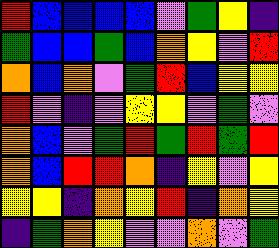[["red", "blue", "blue", "blue", "blue", "violet", "green", "yellow", "indigo"], ["green", "blue", "blue", "green", "blue", "orange", "yellow", "violet", "red"], ["orange", "blue", "orange", "violet", "green", "red", "blue", "yellow", "yellow"], ["red", "violet", "indigo", "violet", "yellow", "yellow", "violet", "green", "violet"], ["orange", "blue", "violet", "green", "red", "green", "red", "green", "red"], ["orange", "blue", "red", "red", "orange", "indigo", "yellow", "violet", "yellow"], ["yellow", "yellow", "indigo", "orange", "yellow", "red", "indigo", "orange", "yellow"], ["indigo", "green", "orange", "yellow", "violet", "violet", "orange", "violet", "green"]]